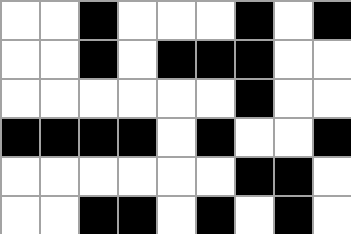[["white", "white", "black", "white", "white", "white", "black", "white", "black"], ["white", "white", "black", "white", "black", "black", "black", "white", "white"], ["white", "white", "white", "white", "white", "white", "black", "white", "white"], ["black", "black", "black", "black", "white", "black", "white", "white", "black"], ["white", "white", "white", "white", "white", "white", "black", "black", "white"], ["white", "white", "black", "black", "white", "black", "white", "black", "white"]]